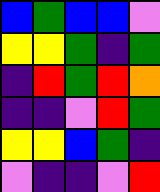[["blue", "green", "blue", "blue", "violet"], ["yellow", "yellow", "green", "indigo", "green"], ["indigo", "red", "green", "red", "orange"], ["indigo", "indigo", "violet", "red", "green"], ["yellow", "yellow", "blue", "green", "indigo"], ["violet", "indigo", "indigo", "violet", "red"]]